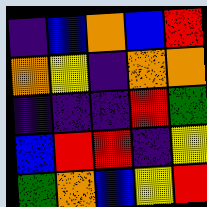[["indigo", "blue", "orange", "blue", "red"], ["orange", "yellow", "indigo", "orange", "orange"], ["indigo", "indigo", "indigo", "red", "green"], ["blue", "red", "red", "indigo", "yellow"], ["green", "orange", "blue", "yellow", "red"]]